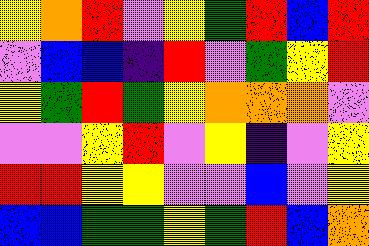[["yellow", "orange", "red", "violet", "yellow", "green", "red", "blue", "red"], ["violet", "blue", "blue", "indigo", "red", "violet", "green", "yellow", "red"], ["yellow", "green", "red", "green", "yellow", "orange", "orange", "orange", "violet"], ["violet", "violet", "yellow", "red", "violet", "yellow", "indigo", "violet", "yellow"], ["red", "red", "yellow", "yellow", "violet", "violet", "blue", "violet", "yellow"], ["blue", "blue", "green", "green", "yellow", "green", "red", "blue", "orange"]]